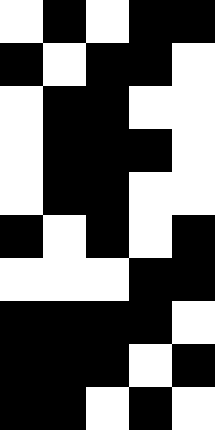[["white", "black", "white", "black", "black"], ["black", "white", "black", "black", "white"], ["white", "black", "black", "white", "white"], ["white", "black", "black", "black", "white"], ["white", "black", "black", "white", "white"], ["black", "white", "black", "white", "black"], ["white", "white", "white", "black", "black"], ["black", "black", "black", "black", "white"], ["black", "black", "black", "white", "black"], ["black", "black", "white", "black", "white"]]